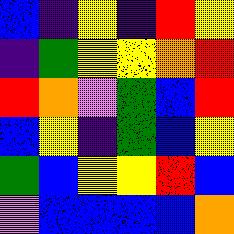[["blue", "indigo", "yellow", "indigo", "red", "yellow"], ["indigo", "green", "yellow", "yellow", "orange", "red"], ["red", "orange", "violet", "green", "blue", "red"], ["blue", "yellow", "indigo", "green", "blue", "yellow"], ["green", "blue", "yellow", "yellow", "red", "blue"], ["violet", "blue", "blue", "blue", "blue", "orange"]]